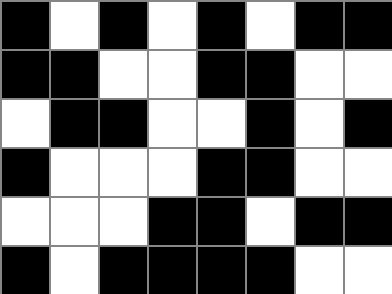[["black", "white", "black", "white", "black", "white", "black", "black"], ["black", "black", "white", "white", "black", "black", "white", "white"], ["white", "black", "black", "white", "white", "black", "white", "black"], ["black", "white", "white", "white", "black", "black", "white", "white"], ["white", "white", "white", "black", "black", "white", "black", "black"], ["black", "white", "black", "black", "black", "black", "white", "white"]]